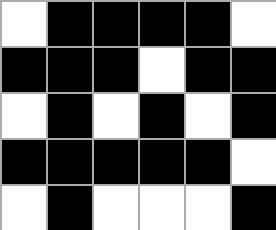[["white", "black", "black", "black", "black", "white"], ["black", "black", "black", "white", "black", "black"], ["white", "black", "white", "black", "white", "black"], ["black", "black", "black", "black", "black", "white"], ["white", "black", "white", "white", "white", "black"]]